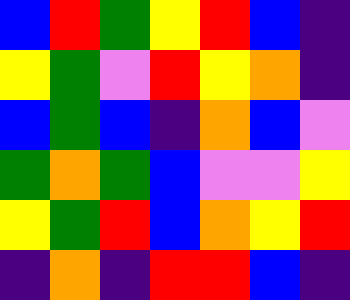[["blue", "red", "green", "yellow", "red", "blue", "indigo"], ["yellow", "green", "violet", "red", "yellow", "orange", "indigo"], ["blue", "green", "blue", "indigo", "orange", "blue", "violet"], ["green", "orange", "green", "blue", "violet", "violet", "yellow"], ["yellow", "green", "red", "blue", "orange", "yellow", "red"], ["indigo", "orange", "indigo", "red", "red", "blue", "indigo"]]